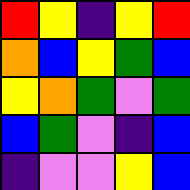[["red", "yellow", "indigo", "yellow", "red"], ["orange", "blue", "yellow", "green", "blue"], ["yellow", "orange", "green", "violet", "green"], ["blue", "green", "violet", "indigo", "blue"], ["indigo", "violet", "violet", "yellow", "blue"]]